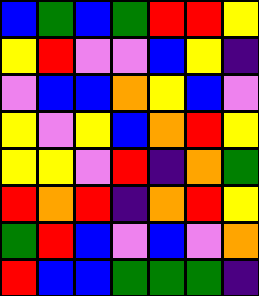[["blue", "green", "blue", "green", "red", "red", "yellow"], ["yellow", "red", "violet", "violet", "blue", "yellow", "indigo"], ["violet", "blue", "blue", "orange", "yellow", "blue", "violet"], ["yellow", "violet", "yellow", "blue", "orange", "red", "yellow"], ["yellow", "yellow", "violet", "red", "indigo", "orange", "green"], ["red", "orange", "red", "indigo", "orange", "red", "yellow"], ["green", "red", "blue", "violet", "blue", "violet", "orange"], ["red", "blue", "blue", "green", "green", "green", "indigo"]]